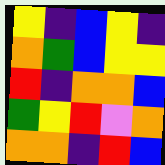[["yellow", "indigo", "blue", "yellow", "indigo"], ["orange", "green", "blue", "yellow", "yellow"], ["red", "indigo", "orange", "orange", "blue"], ["green", "yellow", "red", "violet", "orange"], ["orange", "orange", "indigo", "red", "blue"]]